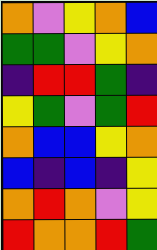[["orange", "violet", "yellow", "orange", "blue"], ["green", "green", "violet", "yellow", "orange"], ["indigo", "red", "red", "green", "indigo"], ["yellow", "green", "violet", "green", "red"], ["orange", "blue", "blue", "yellow", "orange"], ["blue", "indigo", "blue", "indigo", "yellow"], ["orange", "red", "orange", "violet", "yellow"], ["red", "orange", "orange", "red", "green"]]